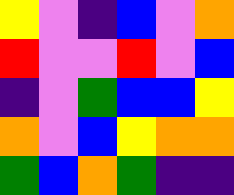[["yellow", "violet", "indigo", "blue", "violet", "orange"], ["red", "violet", "violet", "red", "violet", "blue"], ["indigo", "violet", "green", "blue", "blue", "yellow"], ["orange", "violet", "blue", "yellow", "orange", "orange"], ["green", "blue", "orange", "green", "indigo", "indigo"]]